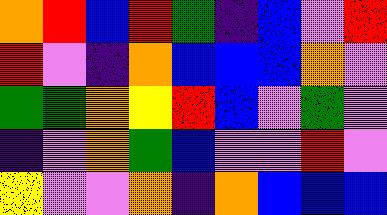[["orange", "red", "blue", "red", "green", "indigo", "blue", "violet", "red"], ["red", "violet", "indigo", "orange", "blue", "blue", "blue", "orange", "violet"], ["green", "green", "orange", "yellow", "red", "blue", "violet", "green", "violet"], ["indigo", "violet", "orange", "green", "blue", "violet", "violet", "red", "violet"], ["yellow", "violet", "violet", "orange", "indigo", "orange", "blue", "blue", "blue"]]